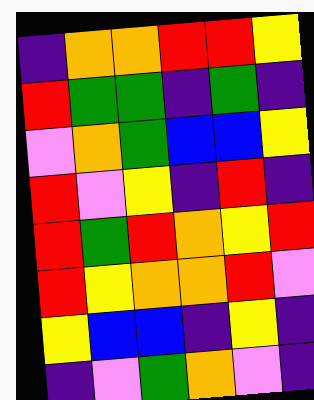[["indigo", "orange", "orange", "red", "red", "yellow"], ["red", "green", "green", "indigo", "green", "indigo"], ["violet", "orange", "green", "blue", "blue", "yellow"], ["red", "violet", "yellow", "indigo", "red", "indigo"], ["red", "green", "red", "orange", "yellow", "red"], ["red", "yellow", "orange", "orange", "red", "violet"], ["yellow", "blue", "blue", "indigo", "yellow", "indigo"], ["indigo", "violet", "green", "orange", "violet", "indigo"]]